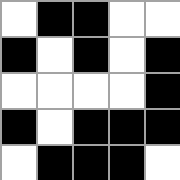[["white", "black", "black", "white", "white"], ["black", "white", "black", "white", "black"], ["white", "white", "white", "white", "black"], ["black", "white", "black", "black", "black"], ["white", "black", "black", "black", "white"]]